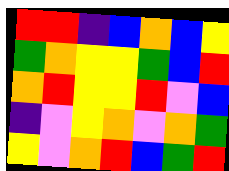[["red", "red", "indigo", "blue", "orange", "blue", "yellow"], ["green", "orange", "yellow", "yellow", "green", "blue", "red"], ["orange", "red", "yellow", "yellow", "red", "violet", "blue"], ["indigo", "violet", "yellow", "orange", "violet", "orange", "green"], ["yellow", "violet", "orange", "red", "blue", "green", "red"]]